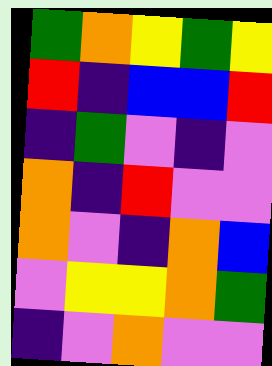[["green", "orange", "yellow", "green", "yellow"], ["red", "indigo", "blue", "blue", "red"], ["indigo", "green", "violet", "indigo", "violet"], ["orange", "indigo", "red", "violet", "violet"], ["orange", "violet", "indigo", "orange", "blue"], ["violet", "yellow", "yellow", "orange", "green"], ["indigo", "violet", "orange", "violet", "violet"]]